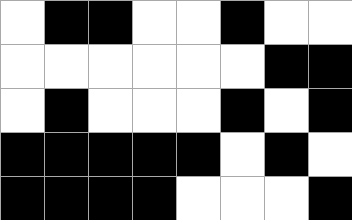[["white", "black", "black", "white", "white", "black", "white", "white"], ["white", "white", "white", "white", "white", "white", "black", "black"], ["white", "black", "white", "white", "white", "black", "white", "black"], ["black", "black", "black", "black", "black", "white", "black", "white"], ["black", "black", "black", "black", "white", "white", "white", "black"]]